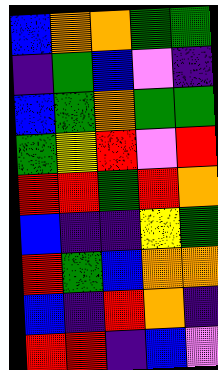[["blue", "orange", "orange", "green", "green"], ["indigo", "green", "blue", "violet", "indigo"], ["blue", "green", "orange", "green", "green"], ["green", "yellow", "red", "violet", "red"], ["red", "red", "green", "red", "orange"], ["blue", "indigo", "indigo", "yellow", "green"], ["red", "green", "blue", "orange", "orange"], ["blue", "indigo", "red", "orange", "indigo"], ["red", "red", "indigo", "blue", "violet"]]